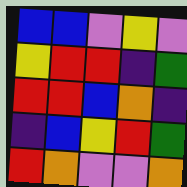[["blue", "blue", "violet", "yellow", "violet"], ["yellow", "red", "red", "indigo", "green"], ["red", "red", "blue", "orange", "indigo"], ["indigo", "blue", "yellow", "red", "green"], ["red", "orange", "violet", "violet", "orange"]]